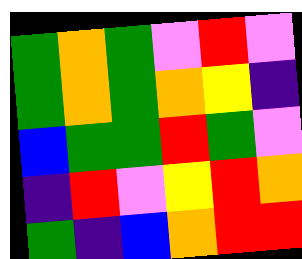[["green", "orange", "green", "violet", "red", "violet"], ["green", "orange", "green", "orange", "yellow", "indigo"], ["blue", "green", "green", "red", "green", "violet"], ["indigo", "red", "violet", "yellow", "red", "orange"], ["green", "indigo", "blue", "orange", "red", "red"]]